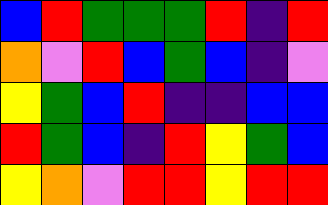[["blue", "red", "green", "green", "green", "red", "indigo", "red"], ["orange", "violet", "red", "blue", "green", "blue", "indigo", "violet"], ["yellow", "green", "blue", "red", "indigo", "indigo", "blue", "blue"], ["red", "green", "blue", "indigo", "red", "yellow", "green", "blue"], ["yellow", "orange", "violet", "red", "red", "yellow", "red", "red"]]